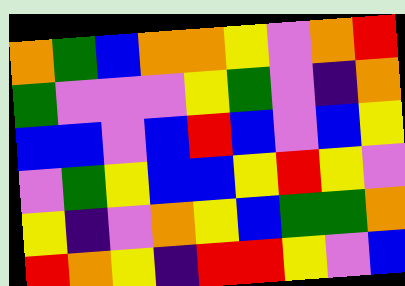[["orange", "green", "blue", "orange", "orange", "yellow", "violet", "orange", "red"], ["green", "violet", "violet", "violet", "yellow", "green", "violet", "indigo", "orange"], ["blue", "blue", "violet", "blue", "red", "blue", "violet", "blue", "yellow"], ["violet", "green", "yellow", "blue", "blue", "yellow", "red", "yellow", "violet"], ["yellow", "indigo", "violet", "orange", "yellow", "blue", "green", "green", "orange"], ["red", "orange", "yellow", "indigo", "red", "red", "yellow", "violet", "blue"]]